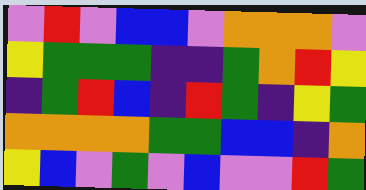[["violet", "red", "violet", "blue", "blue", "violet", "orange", "orange", "orange", "violet"], ["yellow", "green", "green", "green", "indigo", "indigo", "green", "orange", "red", "yellow"], ["indigo", "green", "red", "blue", "indigo", "red", "green", "indigo", "yellow", "green"], ["orange", "orange", "orange", "orange", "green", "green", "blue", "blue", "indigo", "orange"], ["yellow", "blue", "violet", "green", "violet", "blue", "violet", "violet", "red", "green"]]